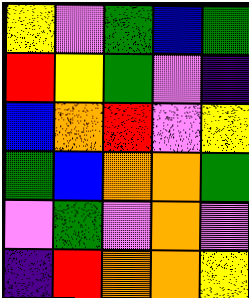[["yellow", "violet", "green", "blue", "green"], ["red", "yellow", "green", "violet", "indigo"], ["blue", "orange", "red", "violet", "yellow"], ["green", "blue", "orange", "orange", "green"], ["violet", "green", "violet", "orange", "violet"], ["indigo", "red", "orange", "orange", "yellow"]]